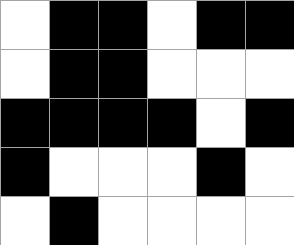[["white", "black", "black", "white", "black", "black"], ["white", "black", "black", "white", "white", "white"], ["black", "black", "black", "black", "white", "black"], ["black", "white", "white", "white", "black", "white"], ["white", "black", "white", "white", "white", "white"]]